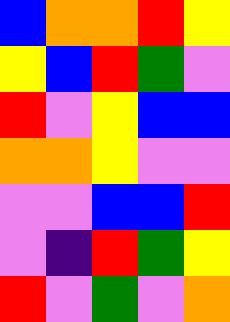[["blue", "orange", "orange", "red", "yellow"], ["yellow", "blue", "red", "green", "violet"], ["red", "violet", "yellow", "blue", "blue"], ["orange", "orange", "yellow", "violet", "violet"], ["violet", "violet", "blue", "blue", "red"], ["violet", "indigo", "red", "green", "yellow"], ["red", "violet", "green", "violet", "orange"]]